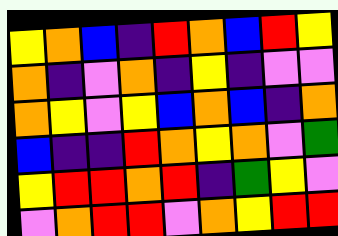[["yellow", "orange", "blue", "indigo", "red", "orange", "blue", "red", "yellow"], ["orange", "indigo", "violet", "orange", "indigo", "yellow", "indigo", "violet", "violet"], ["orange", "yellow", "violet", "yellow", "blue", "orange", "blue", "indigo", "orange"], ["blue", "indigo", "indigo", "red", "orange", "yellow", "orange", "violet", "green"], ["yellow", "red", "red", "orange", "red", "indigo", "green", "yellow", "violet"], ["violet", "orange", "red", "red", "violet", "orange", "yellow", "red", "red"]]